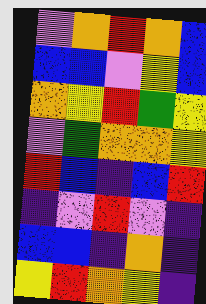[["violet", "orange", "red", "orange", "blue"], ["blue", "blue", "violet", "yellow", "blue"], ["orange", "yellow", "red", "green", "yellow"], ["violet", "green", "orange", "orange", "yellow"], ["red", "blue", "indigo", "blue", "red"], ["indigo", "violet", "red", "violet", "indigo"], ["blue", "blue", "indigo", "orange", "indigo"], ["yellow", "red", "orange", "yellow", "indigo"]]